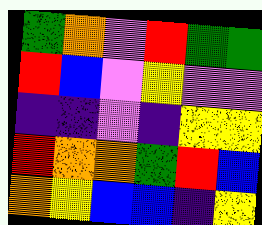[["green", "orange", "violet", "red", "green", "green"], ["red", "blue", "violet", "yellow", "violet", "violet"], ["indigo", "indigo", "violet", "indigo", "yellow", "yellow"], ["red", "orange", "orange", "green", "red", "blue"], ["orange", "yellow", "blue", "blue", "indigo", "yellow"]]